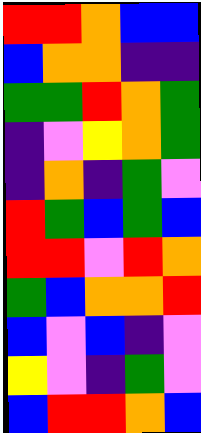[["red", "red", "orange", "blue", "blue"], ["blue", "orange", "orange", "indigo", "indigo"], ["green", "green", "red", "orange", "green"], ["indigo", "violet", "yellow", "orange", "green"], ["indigo", "orange", "indigo", "green", "violet"], ["red", "green", "blue", "green", "blue"], ["red", "red", "violet", "red", "orange"], ["green", "blue", "orange", "orange", "red"], ["blue", "violet", "blue", "indigo", "violet"], ["yellow", "violet", "indigo", "green", "violet"], ["blue", "red", "red", "orange", "blue"]]